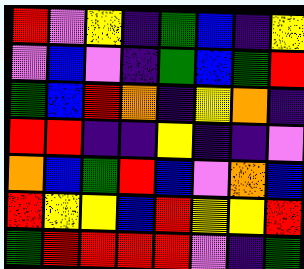[["red", "violet", "yellow", "indigo", "green", "blue", "indigo", "yellow"], ["violet", "blue", "violet", "indigo", "green", "blue", "green", "red"], ["green", "blue", "red", "orange", "indigo", "yellow", "orange", "indigo"], ["red", "red", "indigo", "indigo", "yellow", "indigo", "indigo", "violet"], ["orange", "blue", "green", "red", "blue", "violet", "orange", "blue"], ["red", "yellow", "yellow", "blue", "red", "yellow", "yellow", "red"], ["green", "red", "red", "red", "red", "violet", "indigo", "green"]]